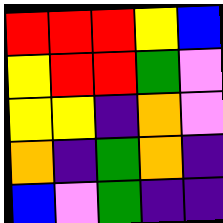[["red", "red", "red", "yellow", "blue"], ["yellow", "red", "red", "green", "violet"], ["yellow", "yellow", "indigo", "orange", "violet"], ["orange", "indigo", "green", "orange", "indigo"], ["blue", "violet", "green", "indigo", "indigo"]]